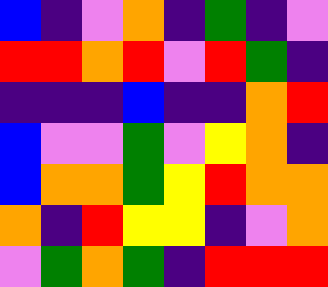[["blue", "indigo", "violet", "orange", "indigo", "green", "indigo", "violet"], ["red", "red", "orange", "red", "violet", "red", "green", "indigo"], ["indigo", "indigo", "indigo", "blue", "indigo", "indigo", "orange", "red"], ["blue", "violet", "violet", "green", "violet", "yellow", "orange", "indigo"], ["blue", "orange", "orange", "green", "yellow", "red", "orange", "orange"], ["orange", "indigo", "red", "yellow", "yellow", "indigo", "violet", "orange"], ["violet", "green", "orange", "green", "indigo", "red", "red", "red"]]